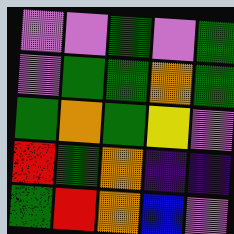[["violet", "violet", "green", "violet", "green"], ["violet", "green", "green", "orange", "green"], ["green", "orange", "green", "yellow", "violet"], ["red", "green", "orange", "indigo", "indigo"], ["green", "red", "orange", "blue", "violet"]]